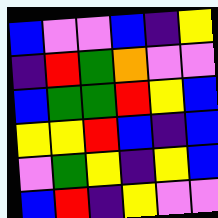[["blue", "violet", "violet", "blue", "indigo", "yellow"], ["indigo", "red", "green", "orange", "violet", "violet"], ["blue", "green", "green", "red", "yellow", "blue"], ["yellow", "yellow", "red", "blue", "indigo", "blue"], ["violet", "green", "yellow", "indigo", "yellow", "blue"], ["blue", "red", "indigo", "yellow", "violet", "violet"]]